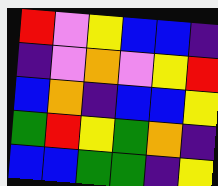[["red", "violet", "yellow", "blue", "blue", "indigo"], ["indigo", "violet", "orange", "violet", "yellow", "red"], ["blue", "orange", "indigo", "blue", "blue", "yellow"], ["green", "red", "yellow", "green", "orange", "indigo"], ["blue", "blue", "green", "green", "indigo", "yellow"]]